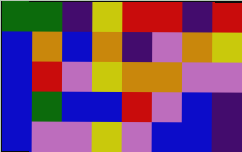[["green", "green", "indigo", "yellow", "red", "red", "indigo", "red"], ["blue", "orange", "blue", "orange", "indigo", "violet", "orange", "yellow"], ["blue", "red", "violet", "yellow", "orange", "orange", "violet", "violet"], ["blue", "green", "blue", "blue", "red", "violet", "blue", "indigo"], ["blue", "violet", "violet", "yellow", "violet", "blue", "blue", "indigo"]]